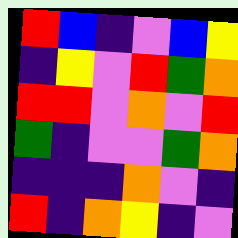[["red", "blue", "indigo", "violet", "blue", "yellow"], ["indigo", "yellow", "violet", "red", "green", "orange"], ["red", "red", "violet", "orange", "violet", "red"], ["green", "indigo", "violet", "violet", "green", "orange"], ["indigo", "indigo", "indigo", "orange", "violet", "indigo"], ["red", "indigo", "orange", "yellow", "indigo", "violet"]]